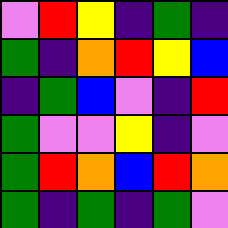[["violet", "red", "yellow", "indigo", "green", "indigo"], ["green", "indigo", "orange", "red", "yellow", "blue"], ["indigo", "green", "blue", "violet", "indigo", "red"], ["green", "violet", "violet", "yellow", "indigo", "violet"], ["green", "red", "orange", "blue", "red", "orange"], ["green", "indigo", "green", "indigo", "green", "violet"]]